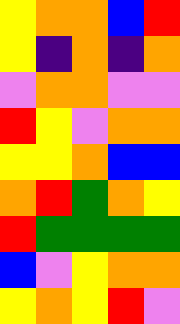[["yellow", "orange", "orange", "blue", "red"], ["yellow", "indigo", "orange", "indigo", "orange"], ["violet", "orange", "orange", "violet", "violet"], ["red", "yellow", "violet", "orange", "orange"], ["yellow", "yellow", "orange", "blue", "blue"], ["orange", "red", "green", "orange", "yellow"], ["red", "green", "green", "green", "green"], ["blue", "violet", "yellow", "orange", "orange"], ["yellow", "orange", "yellow", "red", "violet"]]